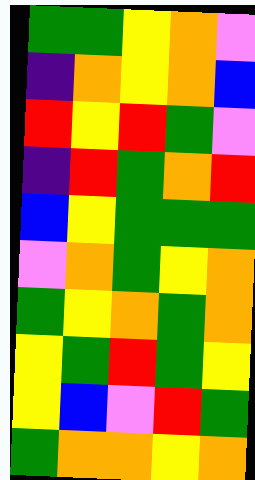[["green", "green", "yellow", "orange", "violet"], ["indigo", "orange", "yellow", "orange", "blue"], ["red", "yellow", "red", "green", "violet"], ["indigo", "red", "green", "orange", "red"], ["blue", "yellow", "green", "green", "green"], ["violet", "orange", "green", "yellow", "orange"], ["green", "yellow", "orange", "green", "orange"], ["yellow", "green", "red", "green", "yellow"], ["yellow", "blue", "violet", "red", "green"], ["green", "orange", "orange", "yellow", "orange"]]